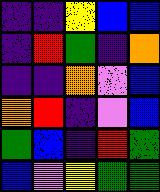[["indigo", "indigo", "yellow", "blue", "blue"], ["indigo", "red", "green", "indigo", "orange"], ["indigo", "indigo", "orange", "violet", "blue"], ["orange", "red", "indigo", "violet", "blue"], ["green", "blue", "indigo", "red", "green"], ["blue", "violet", "yellow", "green", "green"]]